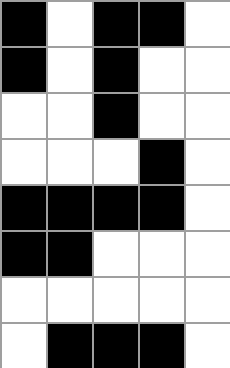[["black", "white", "black", "black", "white"], ["black", "white", "black", "white", "white"], ["white", "white", "black", "white", "white"], ["white", "white", "white", "black", "white"], ["black", "black", "black", "black", "white"], ["black", "black", "white", "white", "white"], ["white", "white", "white", "white", "white"], ["white", "black", "black", "black", "white"]]